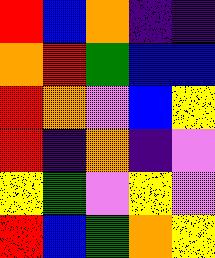[["red", "blue", "orange", "indigo", "indigo"], ["orange", "red", "green", "blue", "blue"], ["red", "orange", "violet", "blue", "yellow"], ["red", "indigo", "orange", "indigo", "violet"], ["yellow", "green", "violet", "yellow", "violet"], ["red", "blue", "green", "orange", "yellow"]]